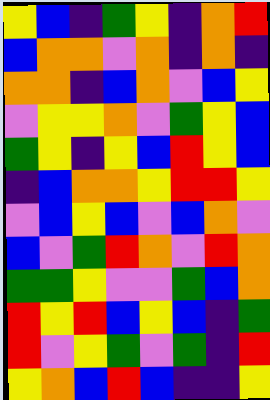[["yellow", "blue", "indigo", "green", "yellow", "indigo", "orange", "red"], ["blue", "orange", "orange", "violet", "orange", "indigo", "orange", "indigo"], ["orange", "orange", "indigo", "blue", "orange", "violet", "blue", "yellow"], ["violet", "yellow", "yellow", "orange", "violet", "green", "yellow", "blue"], ["green", "yellow", "indigo", "yellow", "blue", "red", "yellow", "blue"], ["indigo", "blue", "orange", "orange", "yellow", "red", "red", "yellow"], ["violet", "blue", "yellow", "blue", "violet", "blue", "orange", "violet"], ["blue", "violet", "green", "red", "orange", "violet", "red", "orange"], ["green", "green", "yellow", "violet", "violet", "green", "blue", "orange"], ["red", "yellow", "red", "blue", "yellow", "blue", "indigo", "green"], ["red", "violet", "yellow", "green", "violet", "green", "indigo", "red"], ["yellow", "orange", "blue", "red", "blue", "indigo", "indigo", "yellow"]]